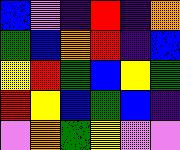[["blue", "violet", "indigo", "red", "indigo", "orange"], ["green", "blue", "orange", "red", "indigo", "blue"], ["yellow", "red", "green", "blue", "yellow", "green"], ["red", "yellow", "blue", "green", "blue", "indigo"], ["violet", "orange", "green", "yellow", "violet", "violet"]]